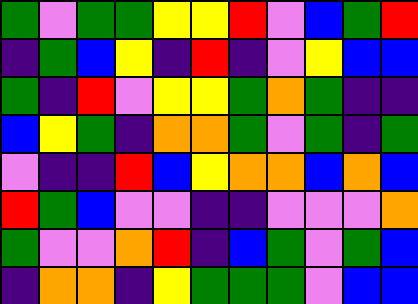[["green", "violet", "green", "green", "yellow", "yellow", "red", "violet", "blue", "green", "red"], ["indigo", "green", "blue", "yellow", "indigo", "red", "indigo", "violet", "yellow", "blue", "blue"], ["green", "indigo", "red", "violet", "yellow", "yellow", "green", "orange", "green", "indigo", "indigo"], ["blue", "yellow", "green", "indigo", "orange", "orange", "green", "violet", "green", "indigo", "green"], ["violet", "indigo", "indigo", "red", "blue", "yellow", "orange", "orange", "blue", "orange", "blue"], ["red", "green", "blue", "violet", "violet", "indigo", "indigo", "violet", "violet", "violet", "orange"], ["green", "violet", "violet", "orange", "red", "indigo", "blue", "green", "violet", "green", "blue"], ["indigo", "orange", "orange", "indigo", "yellow", "green", "green", "green", "violet", "blue", "blue"]]